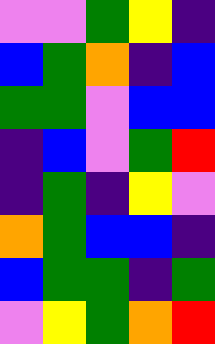[["violet", "violet", "green", "yellow", "indigo"], ["blue", "green", "orange", "indigo", "blue"], ["green", "green", "violet", "blue", "blue"], ["indigo", "blue", "violet", "green", "red"], ["indigo", "green", "indigo", "yellow", "violet"], ["orange", "green", "blue", "blue", "indigo"], ["blue", "green", "green", "indigo", "green"], ["violet", "yellow", "green", "orange", "red"]]